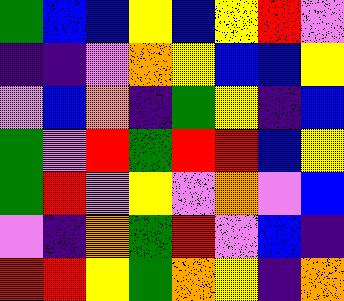[["green", "blue", "blue", "yellow", "blue", "yellow", "red", "violet"], ["indigo", "indigo", "violet", "orange", "yellow", "blue", "blue", "yellow"], ["violet", "blue", "orange", "indigo", "green", "yellow", "indigo", "blue"], ["green", "violet", "red", "green", "red", "red", "blue", "yellow"], ["green", "red", "violet", "yellow", "violet", "orange", "violet", "blue"], ["violet", "indigo", "orange", "green", "red", "violet", "blue", "indigo"], ["red", "red", "yellow", "green", "orange", "yellow", "indigo", "orange"]]